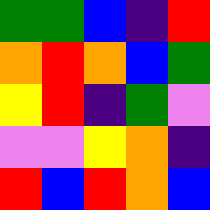[["green", "green", "blue", "indigo", "red"], ["orange", "red", "orange", "blue", "green"], ["yellow", "red", "indigo", "green", "violet"], ["violet", "violet", "yellow", "orange", "indigo"], ["red", "blue", "red", "orange", "blue"]]